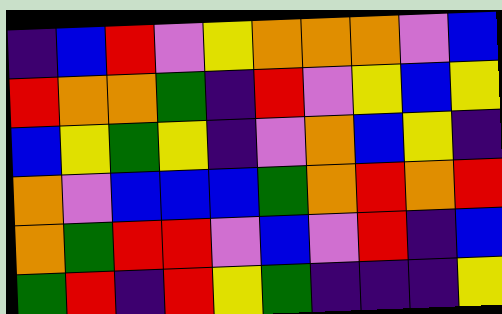[["indigo", "blue", "red", "violet", "yellow", "orange", "orange", "orange", "violet", "blue"], ["red", "orange", "orange", "green", "indigo", "red", "violet", "yellow", "blue", "yellow"], ["blue", "yellow", "green", "yellow", "indigo", "violet", "orange", "blue", "yellow", "indigo"], ["orange", "violet", "blue", "blue", "blue", "green", "orange", "red", "orange", "red"], ["orange", "green", "red", "red", "violet", "blue", "violet", "red", "indigo", "blue"], ["green", "red", "indigo", "red", "yellow", "green", "indigo", "indigo", "indigo", "yellow"]]